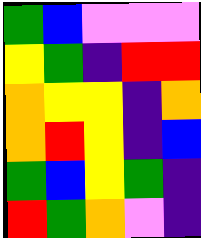[["green", "blue", "violet", "violet", "violet"], ["yellow", "green", "indigo", "red", "red"], ["orange", "yellow", "yellow", "indigo", "orange"], ["orange", "red", "yellow", "indigo", "blue"], ["green", "blue", "yellow", "green", "indigo"], ["red", "green", "orange", "violet", "indigo"]]